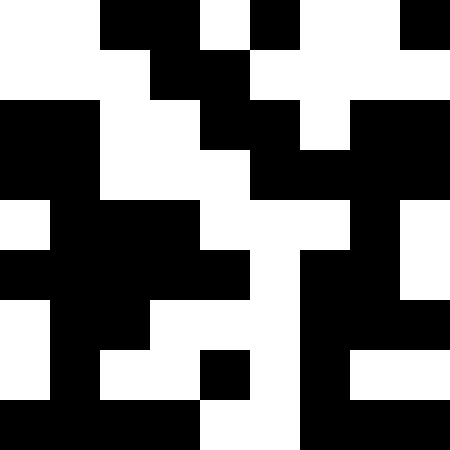[["white", "white", "black", "black", "white", "black", "white", "white", "black"], ["white", "white", "white", "black", "black", "white", "white", "white", "white"], ["black", "black", "white", "white", "black", "black", "white", "black", "black"], ["black", "black", "white", "white", "white", "black", "black", "black", "black"], ["white", "black", "black", "black", "white", "white", "white", "black", "white"], ["black", "black", "black", "black", "black", "white", "black", "black", "white"], ["white", "black", "black", "white", "white", "white", "black", "black", "black"], ["white", "black", "white", "white", "black", "white", "black", "white", "white"], ["black", "black", "black", "black", "white", "white", "black", "black", "black"]]